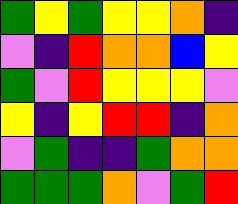[["green", "yellow", "green", "yellow", "yellow", "orange", "indigo"], ["violet", "indigo", "red", "orange", "orange", "blue", "yellow"], ["green", "violet", "red", "yellow", "yellow", "yellow", "violet"], ["yellow", "indigo", "yellow", "red", "red", "indigo", "orange"], ["violet", "green", "indigo", "indigo", "green", "orange", "orange"], ["green", "green", "green", "orange", "violet", "green", "red"]]